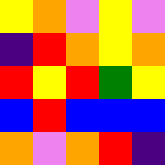[["yellow", "orange", "violet", "yellow", "violet"], ["indigo", "red", "orange", "yellow", "orange"], ["red", "yellow", "red", "green", "yellow"], ["blue", "red", "blue", "blue", "blue"], ["orange", "violet", "orange", "red", "indigo"]]